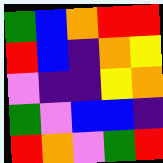[["green", "blue", "orange", "red", "red"], ["red", "blue", "indigo", "orange", "yellow"], ["violet", "indigo", "indigo", "yellow", "orange"], ["green", "violet", "blue", "blue", "indigo"], ["red", "orange", "violet", "green", "red"]]